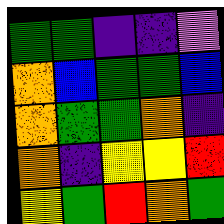[["green", "green", "indigo", "indigo", "violet"], ["orange", "blue", "green", "green", "blue"], ["orange", "green", "green", "orange", "indigo"], ["orange", "indigo", "yellow", "yellow", "red"], ["yellow", "green", "red", "orange", "green"]]